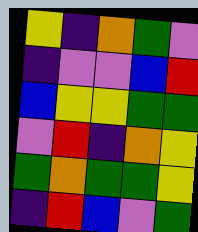[["yellow", "indigo", "orange", "green", "violet"], ["indigo", "violet", "violet", "blue", "red"], ["blue", "yellow", "yellow", "green", "green"], ["violet", "red", "indigo", "orange", "yellow"], ["green", "orange", "green", "green", "yellow"], ["indigo", "red", "blue", "violet", "green"]]